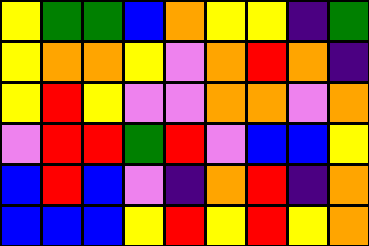[["yellow", "green", "green", "blue", "orange", "yellow", "yellow", "indigo", "green"], ["yellow", "orange", "orange", "yellow", "violet", "orange", "red", "orange", "indigo"], ["yellow", "red", "yellow", "violet", "violet", "orange", "orange", "violet", "orange"], ["violet", "red", "red", "green", "red", "violet", "blue", "blue", "yellow"], ["blue", "red", "blue", "violet", "indigo", "orange", "red", "indigo", "orange"], ["blue", "blue", "blue", "yellow", "red", "yellow", "red", "yellow", "orange"]]